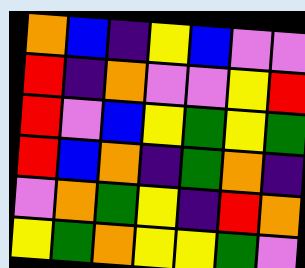[["orange", "blue", "indigo", "yellow", "blue", "violet", "violet"], ["red", "indigo", "orange", "violet", "violet", "yellow", "red"], ["red", "violet", "blue", "yellow", "green", "yellow", "green"], ["red", "blue", "orange", "indigo", "green", "orange", "indigo"], ["violet", "orange", "green", "yellow", "indigo", "red", "orange"], ["yellow", "green", "orange", "yellow", "yellow", "green", "violet"]]